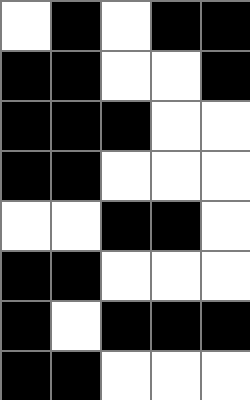[["white", "black", "white", "black", "black"], ["black", "black", "white", "white", "black"], ["black", "black", "black", "white", "white"], ["black", "black", "white", "white", "white"], ["white", "white", "black", "black", "white"], ["black", "black", "white", "white", "white"], ["black", "white", "black", "black", "black"], ["black", "black", "white", "white", "white"]]